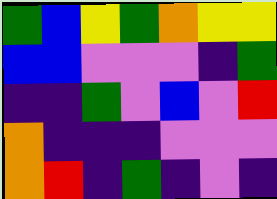[["green", "blue", "yellow", "green", "orange", "yellow", "yellow"], ["blue", "blue", "violet", "violet", "violet", "indigo", "green"], ["indigo", "indigo", "green", "violet", "blue", "violet", "red"], ["orange", "indigo", "indigo", "indigo", "violet", "violet", "violet"], ["orange", "red", "indigo", "green", "indigo", "violet", "indigo"]]